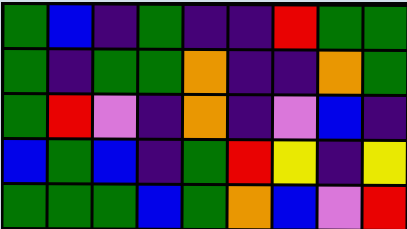[["green", "blue", "indigo", "green", "indigo", "indigo", "red", "green", "green"], ["green", "indigo", "green", "green", "orange", "indigo", "indigo", "orange", "green"], ["green", "red", "violet", "indigo", "orange", "indigo", "violet", "blue", "indigo"], ["blue", "green", "blue", "indigo", "green", "red", "yellow", "indigo", "yellow"], ["green", "green", "green", "blue", "green", "orange", "blue", "violet", "red"]]